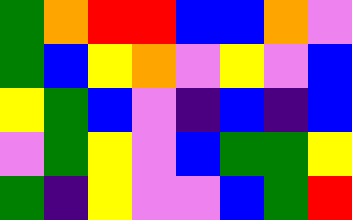[["green", "orange", "red", "red", "blue", "blue", "orange", "violet"], ["green", "blue", "yellow", "orange", "violet", "yellow", "violet", "blue"], ["yellow", "green", "blue", "violet", "indigo", "blue", "indigo", "blue"], ["violet", "green", "yellow", "violet", "blue", "green", "green", "yellow"], ["green", "indigo", "yellow", "violet", "violet", "blue", "green", "red"]]